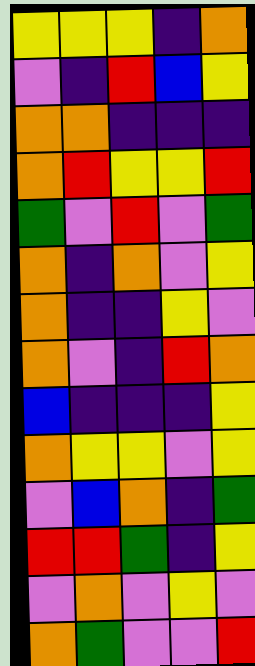[["yellow", "yellow", "yellow", "indigo", "orange"], ["violet", "indigo", "red", "blue", "yellow"], ["orange", "orange", "indigo", "indigo", "indigo"], ["orange", "red", "yellow", "yellow", "red"], ["green", "violet", "red", "violet", "green"], ["orange", "indigo", "orange", "violet", "yellow"], ["orange", "indigo", "indigo", "yellow", "violet"], ["orange", "violet", "indigo", "red", "orange"], ["blue", "indigo", "indigo", "indigo", "yellow"], ["orange", "yellow", "yellow", "violet", "yellow"], ["violet", "blue", "orange", "indigo", "green"], ["red", "red", "green", "indigo", "yellow"], ["violet", "orange", "violet", "yellow", "violet"], ["orange", "green", "violet", "violet", "red"]]